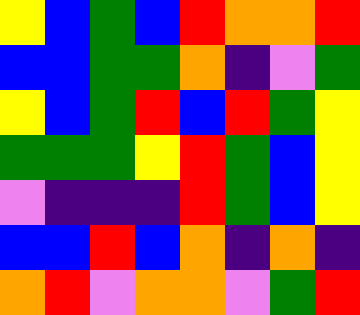[["yellow", "blue", "green", "blue", "red", "orange", "orange", "red"], ["blue", "blue", "green", "green", "orange", "indigo", "violet", "green"], ["yellow", "blue", "green", "red", "blue", "red", "green", "yellow"], ["green", "green", "green", "yellow", "red", "green", "blue", "yellow"], ["violet", "indigo", "indigo", "indigo", "red", "green", "blue", "yellow"], ["blue", "blue", "red", "blue", "orange", "indigo", "orange", "indigo"], ["orange", "red", "violet", "orange", "orange", "violet", "green", "red"]]